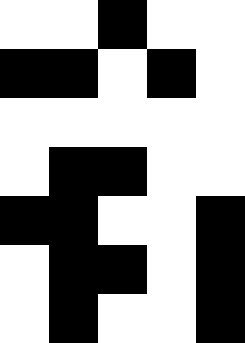[["white", "white", "black", "white", "white"], ["black", "black", "white", "black", "white"], ["white", "white", "white", "white", "white"], ["white", "black", "black", "white", "white"], ["black", "black", "white", "white", "black"], ["white", "black", "black", "white", "black"], ["white", "black", "white", "white", "black"]]